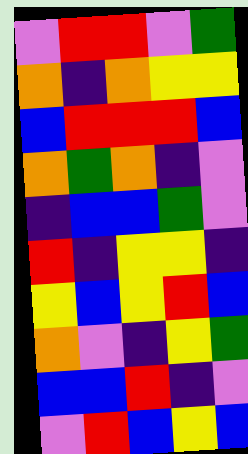[["violet", "red", "red", "violet", "green"], ["orange", "indigo", "orange", "yellow", "yellow"], ["blue", "red", "red", "red", "blue"], ["orange", "green", "orange", "indigo", "violet"], ["indigo", "blue", "blue", "green", "violet"], ["red", "indigo", "yellow", "yellow", "indigo"], ["yellow", "blue", "yellow", "red", "blue"], ["orange", "violet", "indigo", "yellow", "green"], ["blue", "blue", "red", "indigo", "violet"], ["violet", "red", "blue", "yellow", "blue"]]